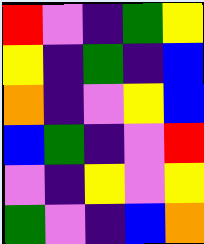[["red", "violet", "indigo", "green", "yellow"], ["yellow", "indigo", "green", "indigo", "blue"], ["orange", "indigo", "violet", "yellow", "blue"], ["blue", "green", "indigo", "violet", "red"], ["violet", "indigo", "yellow", "violet", "yellow"], ["green", "violet", "indigo", "blue", "orange"]]